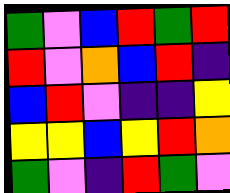[["green", "violet", "blue", "red", "green", "red"], ["red", "violet", "orange", "blue", "red", "indigo"], ["blue", "red", "violet", "indigo", "indigo", "yellow"], ["yellow", "yellow", "blue", "yellow", "red", "orange"], ["green", "violet", "indigo", "red", "green", "violet"]]